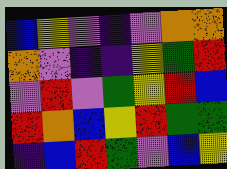[["blue", "yellow", "violet", "indigo", "violet", "orange", "orange"], ["orange", "violet", "indigo", "indigo", "yellow", "green", "red"], ["violet", "red", "violet", "green", "yellow", "red", "blue"], ["red", "orange", "blue", "yellow", "red", "green", "green"], ["indigo", "blue", "red", "green", "violet", "blue", "yellow"]]